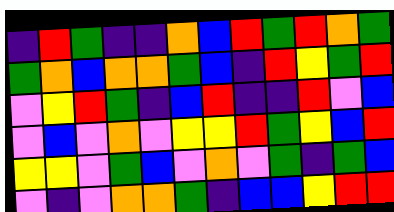[["indigo", "red", "green", "indigo", "indigo", "orange", "blue", "red", "green", "red", "orange", "green"], ["green", "orange", "blue", "orange", "orange", "green", "blue", "indigo", "red", "yellow", "green", "red"], ["violet", "yellow", "red", "green", "indigo", "blue", "red", "indigo", "indigo", "red", "violet", "blue"], ["violet", "blue", "violet", "orange", "violet", "yellow", "yellow", "red", "green", "yellow", "blue", "red"], ["yellow", "yellow", "violet", "green", "blue", "violet", "orange", "violet", "green", "indigo", "green", "blue"], ["violet", "indigo", "violet", "orange", "orange", "green", "indigo", "blue", "blue", "yellow", "red", "red"]]